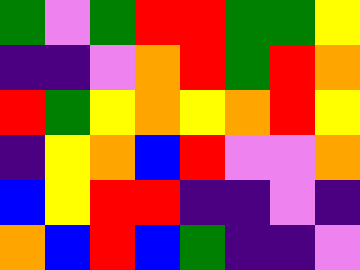[["green", "violet", "green", "red", "red", "green", "green", "yellow"], ["indigo", "indigo", "violet", "orange", "red", "green", "red", "orange"], ["red", "green", "yellow", "orange", "yellow", "orange", "red", "yellow"], ["indigo", "yellow", "orange", "blue", "red", "violet", "violet", "orange"], ["blue", "yellow", "red", "red", "indigo", "indigo", "violet", "indigo"], ["orange", "blue", "red", "blue", "green", "indigo", "indigo", "violet"]]